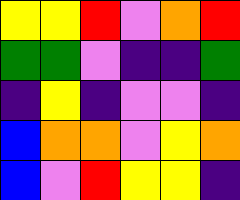[["yellow", "yellow", "red", "violet", "orange", "red"], ["green", "green", "violet", "indigo", "indigo", "green"], ["indigo", "yellow", "indigo", "violet", "violet", "indigo"], ["blue", "orange", "orange", "violet", "yellow", "orange"], ["blue", "violet", "red", "yellow", "yellow", "indigo"]]